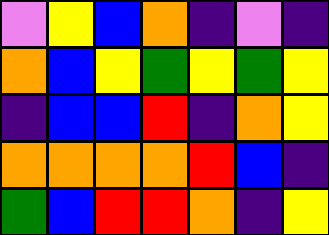[["violet", "yellow", "blue", "orange", "indigo", "violet", "indigo"], ["orange", "blue", "yellow", "green", "yellow", "green", "yellow"], ["indigo", "blue", "blue", "red", "indigo", "orange", "yellow"], ["orange", "orange", "orange", "orange", "red", "blue", "indigo"], ["green", "blue", "red", "red", "orange", "indigo", "yellow"]]